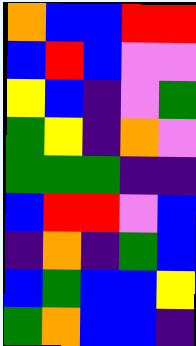[["orange", "blue", "blue", "red", "red"], ["blue", "red", "blue", "violet", "violet"], ["yellow", "blue", "indigo", "violet", "green"], ["green", "yellow", "indigo", "orange", "violet"], ["green", "green", "green", "indigo", "indigo"], ["blue", "red", "red", "violet", "blue"], ["indigo", "orange", "indigo", "green", "blue"], ["blue", "green", "blue", "blue", "yellow"], ["green", "orange", "blue", "blue", "indigo"]]